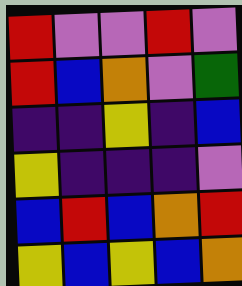[["red", "violet", "violet", "red", "violet"], ["red", "blue", "orange", "violet", "green"], ["indigo", "indigo", "yellow", "indigo", "blue"], ["yellow", "indigo", "indigo", "indigo", "violet"], ["blue", "red", "blue", "orange", "red"], ["yellow", "blue", "yellow", "blue", "orange"]]